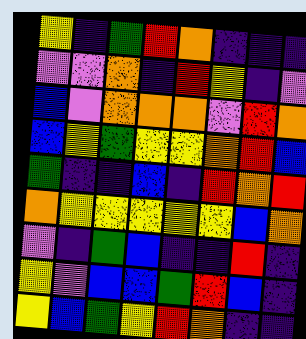[["yellow", "indigo", "green", "red", "orange", "indigo", "indigo", "indigo"], ["violet", "violet", "orange", "indigo", "red", "yellow", "indigo", "violet"], ["blue", "violet", "orange", "orange", "orange", "violet", "red", "orange"], ["blue", "yellow", "green", "yellow", "yellow", "orange", "red", "blue"], ["green", "indigo", "indigo", "blue", "indigo", "red", "orange", "red"], ["orange", "yellow", "yellow", "yellow", "yellow", "yellow", "blue", "orange"], ["violet", "indigo", "green", "blue", "indigo", "indigo", "red", "indigo"], ["yellow", "violet", "blue", "blue", "green", "red", "blue", "indigo"], ["yellow", "blue", "green", "yellow", "red", "orange", "indigo", "indigo"]]